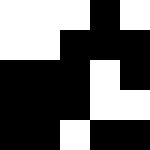[["white", "white", "white", "black", "white"], ["white", "white", "black", "black", "black"], ["black", "black", "black", "white", "black"], ["black", "black", "black", "white", "white"], ["black", "black", "white", "black", "black"]]